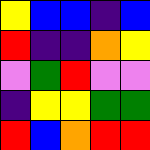[["yellow", "blue", "blue", "indigo", "blue"], ["red", "indigo", "indigo", "orange", "yellow"], ["violet", "green", "red", "violet", "violet"], ["indigo", "yellow", "yellow", "green", "green"], ["red", "blue", "orange", "red", "red"]]